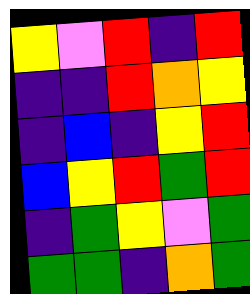[["yellow", "violet", "red", "indigo", "red"], ["indigo", "indigo", "red", "orange", "yellow"], ["indigo", "blue", "indigo", "yellow", "red"], ["blue", "yellow", "red", "green", "red"], ["indigo", "green", "yellow", "violet", "green"], ["green", "green", "indigo", "orange", "green"]]